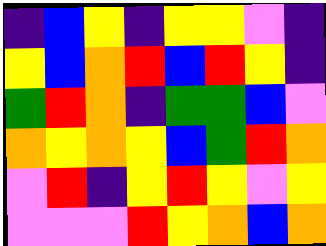[["indigo", "blue", "yellow", "indigo", "yellow", "yellow", "violet", "indigo"], ["yellow", "blue", "orange", "red", "blue", "red", "yellow", "indigo"], ["green", "red", "orange", "indigo", "green", "green", "blue", "violet"], ["orange", "yellow", "orange", "yellow", "blue", "green", "red", "orange"], ["violet", "red", "indigo", "yellow", "red", "yellow", "violet", "yellow"], ["violet", "violet", "violet", "red", "yellow", "orange", "blue", "orange"]]